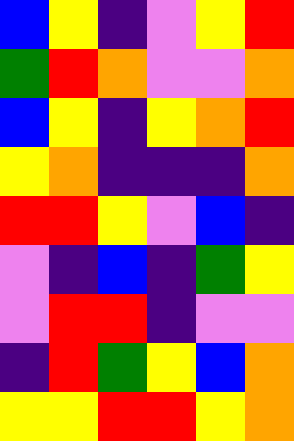[["blue", "yellow", "indigo", "violet", "yellow", "red"], ["green", "red", "orange", "violet", "violet", "orange"], ["blue", "yellow", "indigo", "yellow", "orange", "red"], ["yellow", "orange", "indigo", "indigo", "indigo", "orange"], ["red", "red", "yellow", "violet", "blue", "indigo"], ["violet", "indigo", "blue", "indigo", "green", "yellow"], ["violet", "red", "red", "indigo", "violet", "violet"], ["indigo", "red", "green", "yellow", "blue", "orange"], ["yellow", "yellow", "red", "red", "yellow", "orange"]]